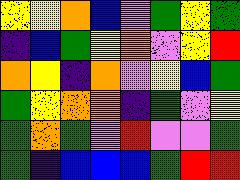[["yellow", "yellow", "orange", "blue", "violet", "green", "yellow", "green"], ["indigo", "blue", "green", "yellow", "orange", "violet", "yellow", "red"], ["orange", "yellow", "indigo", "orange", "violet", "yellow", "blue", "green"], ["green", "yellow", "orange", "orange", "indigo", "green", "violet", "yellow"], ["green", "orange", "green", "violet", "red", "violet", "violet", "green"], ["green", "indigo", "blue", "blue", "blue", "green", "red", "red"]]